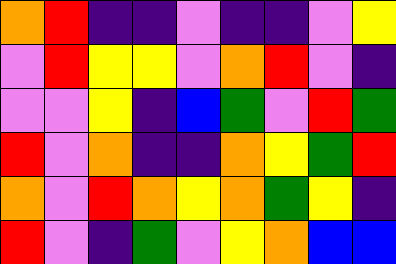[["orange", "red", "indigo", "indigo", "violet", "indigo", "indigo", "violet", "yellow"], ["violet", "red", "yellow", "yellow", "violet", "orange", "red", "violet", "indigo"], ["violet", "violet", "yellow", "indigo", "blue", "green", "violet", "red", "green"], ["red", "violet", "orange", "indigo", "indigo", "orange", "yellow", "green", "red"], ["orange", "violet", "red", "orange", "yellow", "orange", "green", "yellow", "indigo"], ["red", "violet", "indigo", "green", "violet", "yellow", "orange", "blue", "blue"]]